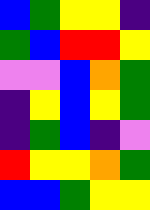[["blue", "green", "yellow", "yellow", "indigo"], ["green", "blue", "red", "red", "yellow"], ["violet", "violet", "blue", "orange", "green"], ["indigo", "yellow", "blue", "yellow", "green"], ["indigo", "green", "blue", "indigo", "violet"], ["red", "yellow", "yellow", "orange", "green"], ["blue", "blue", "green", "yellow", "yellow"]]